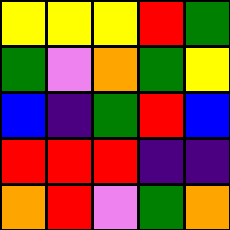[["yellow", "yellow", "yellow", "red", "green"], ["green", "violet", "orange", "green", "yellow"], ["blue", "indigo", "green", "red", "blue"], ["red", "red", "red", "indigo", "indigo"], ["orange", "red", "violet", "green", "orange"]]